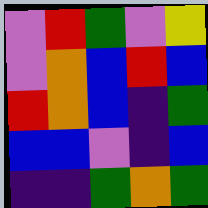[["violet", "red", "green", "violet", "yellow"], ["violet", "orange", "blue", "red", "blue"], ["red", "orange", "blue", "indigo", "green"], ["blue", "blue", "violet", "indigo", "blue"], ["indigo", "indigo", "green", "orange", "green"]]